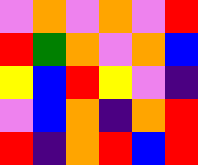[["violet", "orange", "violet", "orange", "violet", "red"], ["red", "green", "orange", "violet", "orange", "blue"], ["yellow", "blue", "red", "yellow", "violet", "indigo"], ["violet", "blue", "orange", "indigo", "orange", "red"], ["red", "indigo", "orange", "red", "blue", "red"]]